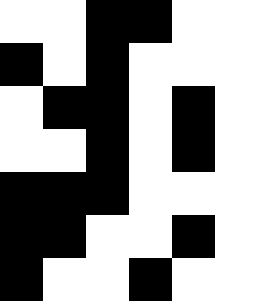[["white", "white", "black", "black", "white", "white"], ["black", "white", "black", "white", "white", "white"], ["white", "black", "black", "white", "black", "white"], ["white", "white", "black", "white", "black", "white"], ["black", "black", "black", "white", "white", "white"], ["black", "black", "white", "white", "black", "white"], ["black", "white", "white", "black", "white", "white"]]